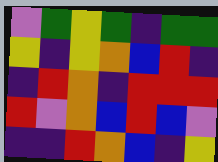[["violet", "green", "yellow", "green", "indigo", "green", "green"], ["yellow", "indigo", "yellow", "orange", "blue", "red", "indigo"], ["indigo", "red", "orange", "indigo", "red", "red", "red"], ["red", "violet", "orange", "blue", "red", "blue", "violet"], ["indigo", "indigo", "red", "orange", "blue", "indigo", "yellow"]]